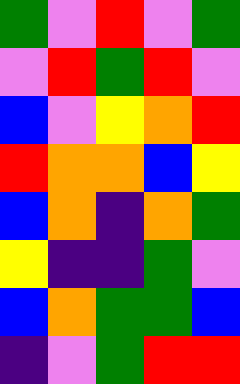[["green", "violet", "red", "violet", "green"], ["violet", "red", "green", "red", "violet"], ["blue", "violet", "yellow", "orange", "red"], ["red", "orange", "orange", "blue", "yellow"], ["blue", "orange", "indigo", "orange", "green"], ["yellow", "indigo", "indigo", "green", "violet"], ["blue", "orange", "green", "green", "blue"], ["indigo", "violet", "green", "red", "red"]]